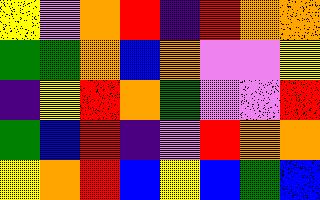[["yellow", "violet", "orange", "red", "indigo", "red", "orange", "orange"], ["green", "green", "orange", "blue", "orange", "violet", "violet", "yellow"], ["indigo", "yellow", "red", "orange", "green", "violet", "violet", "red"], ["green", "blue", "red", "indigo", "violet", "red", "orange", "orange"], ["yellow", "orange", "red", "blue", "yellow", "blue", "green", "blue"]]